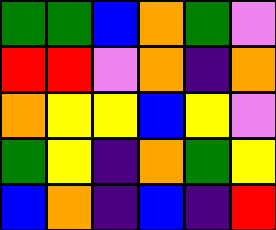[["green", "green", "blue", "orange", "green", "violet"], ["red", "red", "violet", "orange", "indigo", "orange"], ["orange", "yellow", "yellow", "blue", "yellow", "violet"], ["green", "yellow", "indigo", "orange", "green", "yellow"], ["blue", "orange", "indigo", "blue", "indigo", "red"]]